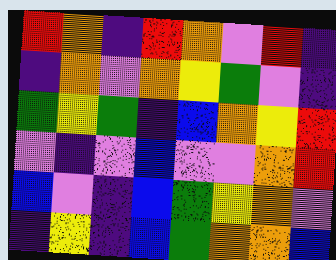[["red", "orange", "indigo", "red", "orange", "violet", "red", "indigo"], ["indigo", "orange", "violet", "orange", "yellow", "green", "violet", "indigo"], ["green", "yellow", "green", "indigo", "blue", "orange", "yellow", "red"], ["violet", "indigo", "violet", "blue", "violet", "violet", "orange", "red"], ["blue", "violet", "indigo", "blue", "green", "yellow", "orange", "violet"], ["indigo", "yellow", "indigo", "blue", "green", "orange", "orange", "blue"]]